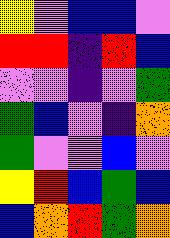[["yellow", "violet", "blue", "blue", "violet"], ["red", "red", "indigo", "red", "blue"], ["violet", "violet", "indigo", "violet", "green"], ["green", "blue", "violet", "indigo", "orange"], ["green", "violet", "violet", "blue", "violet"], ["yellow", "red", "blue", "green", "blue"], ["blue", "orange", "red", "green", "orange"]]